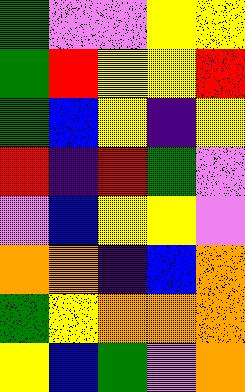[["green", "violet", "violet", "yellow", "yellow"], ["green", "red", "yellow", "yellow", "red"], ["green", "blue", "yellow", "indigo", "yellow"], ["red", "indigo", "red", "green", "violet"], ["violet", "blue", "yellow", "yellow", "violet"], ["orange", "orange", "indigo", "blue", "orange"], ["green", "yellow", "orange", "orange", "orange"], ["yellow", "blue", "green", "violet", "orange"]]